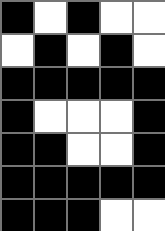[["black", "white", "black", "white", "white"], ["white", "black", "white", "black", "white"], ["black", "black", "black", "black", "black"], ["black", "white", "white", "white", "black"], ["black", "black", "white", "white", "black"], ["black", "black", "black", "black", "black"], ["black", "black", "black", "white", "white"]]